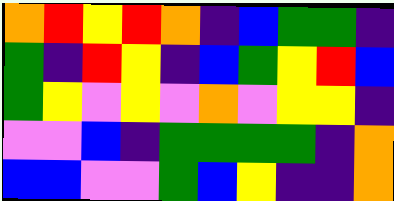[["orange", "red", "yellow", "red", "orange", "indigo", "blue", "green", "green", "indigo"], ["green", "indigo", "red", "yellow", "indigo", "blue", "green", "yellow", "red", "blue"], ["green", "yellow", "violet", "yellow", "violet", "orange", "violet", "yellow", "yellow", "indigo"], ["violet", "violet", "blue", "indigo", "green", "green", "green", "green", "indigo", "orange"], ["blue", "blue", "violet", "violet", "green", "blue", "yellow", "indigo", "indigo", "orange"]]